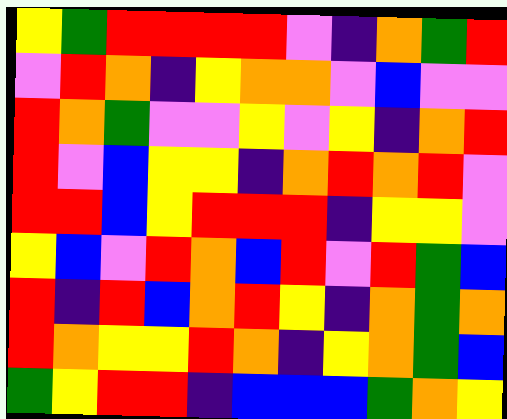[["yellow", "green", "red", "red", "red", "red", "violet", "indigo", "orange", "green", "red"], ["violet", "red", "orange", "indigo", "yellow", "orange", "orange", "violet", "blue", "violet", "violet"], ["red", "orange", "green", "violet", "violet", "yellow", "violet", "yellow", "indigo", "orange", "red"], ["red", "violet", "blue", "yellow", "yellow", "indigo", "orange", "red", "orange", "red", "violet"], ["red", "red", "blue", "yellow", "red", "red", "red", "indigo", "yellow", "yellow", "violet"], ["yellow", "blue", "violet", "red", "orange", "blue", "red", "violet", "red", "green", "blue"], ["red", "indigo", "red", "blue", "orange", "red", "yellow", "indigo", "orange", "green", "orange"], ["red", "orange", "yellow", "yellow", "red", "orange", "indigo", "yellow", "orange", "green", "blue"], ["green", "yellow", "red", "red", "indigo", "blue", "blue", "blue", "green", "orange", "yellow"]]